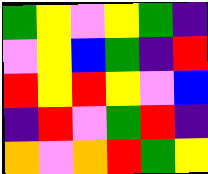[["green", "yellow", "violet", "yellow", "green", "indigo"], ["violet", "yellow", "blue", "green", "indigo", "red"], ["red", "yellow", "red", "yellow", "violet", "blue"], ["indigo", "red", "violet", "green", "red", "indigo"], ["orange", "violet", "orange", "red", "green", "yellow"]]